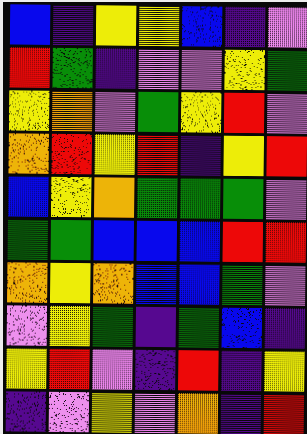[["blue", "indigo", "yellow", "yellow", "blue", "indigo", "violet"], ["red", "green", "indigo", "violet", "violet", "yellow", "green"], ["yellow", "orange", "violet", "green", "yellow", "red", "violet"], ["orange", "red", "yellow", "red", "indigo", "yellow", "red"], ["blue", "yellow", "orange", "green", "green", "green", "violet"], ["green", "green", "blue", "blue", "blue", "red", "red"], ["orange", "yellow", "orange", "blue", "blue", "green", "violet"], ["violet", "yellow", "green", "indigo", "green", "blue", "indigo"], ["yellow", "red", "violet", "indigo", "red", "indigo", "yellow"], ["indigo", "violet", "yellow", "violet", "orange", "indigo", "red"]]